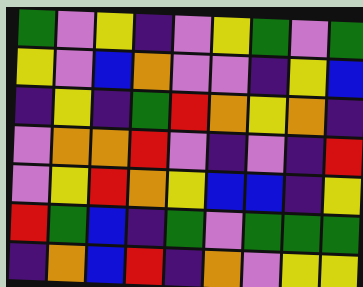[["green", "violet", "yellow", "indigo", "violet", "yellow", "green", "violet", "green"], ["yellow", "violet", "blue", "orange", "violet", "violet", "indigo", "yellow", "blue"], ["indigo", "yellow", "indigo", "green", "red", "orange", "yellow", "orange", "indigo"], ["violet", "orange", "orange", "red", "violet", "indigo", "violet", "indigo", "red"], ["violet", "yellow", "red", "orange", "yellow", "blue", "blue", "indigo", "yellow"], ["red", "green", "blue", "indigo", "green", "violet", "green", "green", "green"], ["indigo", "orange", "blue", "red", "indigo", "orange", "violet", "yellow", "yellow"]]